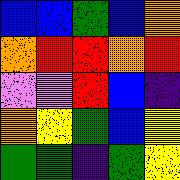[["blue", "blue", "green", "blue", "orange"], ["orange", "red", "red", "orange", "red"], ["violet", "violet", "red", "blue", "indigo"], ["orange", "yellow", "green", "blue", "yellow"], ["green", "green", "indigo", "green", "yellow"]]